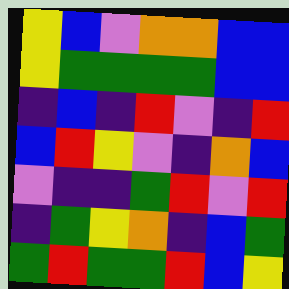[["yellow", "blue", "violet", "orange", "orange", "blue", "blue"], ["yellow", "green", "green", "green", "green", "blue", "blue"], ["indigo", "blue", "indigo", "red", "violet", "indigo", "red"], ["blue", "red", "yellow", "violet", "indigo", "orange", "blue"], ["violet", "indigo", "indigo", "green", "red", "violet", "red"], ["indigo", "green", "yellow", "orange", "indigo", "blue", "green"], ["green", "red", "green", "green", "red", "blue", "yellow"]]